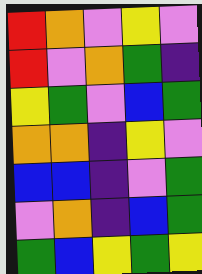[["red", "orange", "violet", "yellow", "violet"], ["red", "violet", "orange", "green", "indigo"], ["yellow", "green", "violet", "blue", "green"], ["orange", "orange", "indigo", "yellow", "violet"], ["blue", "blue", "indigo", "violet", "green"], ["violet", "orange", "indigo", "blue", "green"], ["green", "blue", "yellow", "green", "yellow"]]